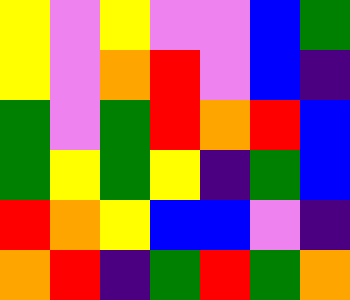[["yellow", "violet", "yellow", "violet", "violet", "blue", "green"], ["yellow", "violet", "orange", "red", "violet", "blue", "indigo"], ["green", "violet", "green", "red", "orange", "red", "blue"], ["green", "yellow", "green", "yellow", "indigo", "green", "blue"], ["red", "orange", "yellow", "blue", "blue", "violet", "indigo"], ["orange", "red", "indigo", "green", "red", "green", "orange"]]